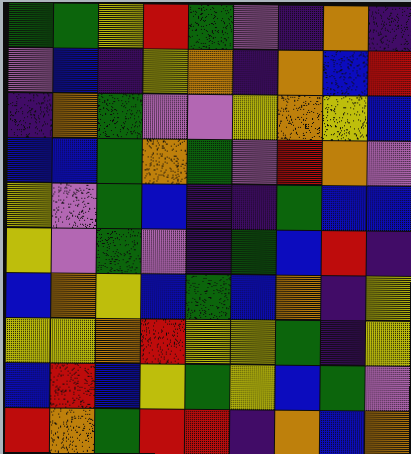[["green", "green", "yellow", "red", "green", "violet", "indigo", "orange", "indigo"], ["violet", "blue", "indigo", "yellow", "orange", "indigo", "orange", "blue", "red"], ["indigo", "orange", "green", "violet", "violet", "yellow", "orange", "yellow", "blue"], ["blue", "blue", "green", "orange", "green", "violet", "red", "orange", "violet"], ["yellow", "violet", "green", "blue", "indigo", "indigo", "green", "blue", "blue"], ["yellow", "violet", "green", "violet", "indigo", "green", "blue", "red", "indigo"], ["blue", "orange", "yellow", "blue", "green", "blue", "orange", "indigo", "yellow"], ["yellow", "yellow", "orange", "red", "yellow", "yellow", "green", "indigo", "yellow"], ["blue", "red", "blue", "yellow", "green", "yellow", "blue", "green", "violet"], ["red", "orange", "green", "red", "red", "indigo", "orange", "blue", "orange"]]